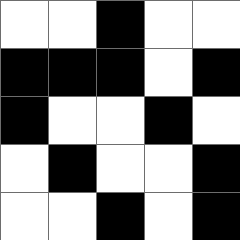[["white", "white", "black", "white", "white"], ["black", "black", "black", "white", "black"], ["black", "white", "white", "black", "white"], ["white", "black", "white", "white", "black"], ["white", "white", "black", "white", "black"]]